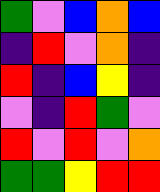[["green", "violet", "blue", "orange", "blue"], ["indigo", "red", "violet", "orange", "indigo"], ["red", "indigo", "blue", "yellow", "indigo"], ["violet", "indigo", "red", "green", "violet"], ["red", "violet", "red", "violet", "orange"], ["green", "green", "yellow", "red", "red"]]